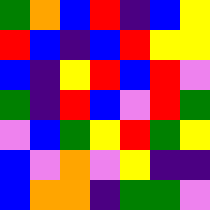[["green", "orange", "blue", "red", "indigo", "blue", "yellow"], ["red", "blue", "indigo", "blue", "red", "yellow", "yellow"], ["blue", "indigo", "yellow", "red", "blue", "red", "violet"], ["green", "indigo", "red", "blue", "violet", "red", "green"], ["violet", "blue", "green", "yellow", "red", "green", "yellow"], ["blue", "violet", "orange", "violet", "yellow", "indigo", "indigo"], ["blue", "orange", "orange", "indigo", "green", "green", "violet"]]